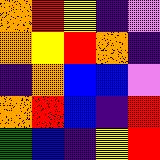[["orange", "red", "yellow", "indigo", "violet"], ["orange", "yellow", "red", "orange", "indigo"], ["indigo", "orange", "blue", "blue", "violet"], ["orange", "red", "blue", "indigo", "red"], ["green", "blue", "indigo", "yellow", "red"]]